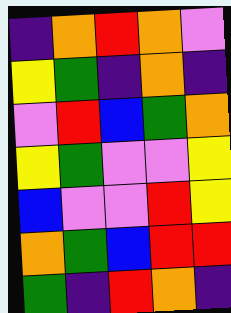[["indigo", "orange", "red", "orange", "violet"], ["yellow", "green", "indigo", "orange", "indigo"], ["violet", "red", "blue", "green", "orange"], ["yellow", "green", "violet", "violet", "yellow"], ["blue", "violet", "violet", "red", "yellow"], ["orange", "green", "blue", "red", "red"], ["green", "indigo", "red", "orange", "indigo"]]